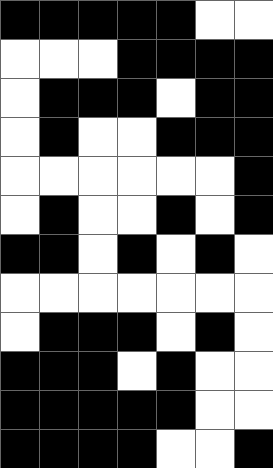[["black", "black", "black", "black", "black", "white", "white"], ["white", "white", "white", "black", "black", "black", "black"], ["white", "black", "black", "black", "white", "black", "black"], ["white", "black", "white", "white", "black", "black", "black"], ["white", "white", "white", "white", "white", "white", "black"], ["white", "black", "white", "white", "black", "white", "black"], ["black", "black", "white", "black", "white", "black", "white"], ["white", "white", "white", "white", "white", "white", "white"], ["white", "black", "black", "black", "white", "black", "white"], ["black", "black", "black", "white", "black", "white", "white"], ["black", "black", "black", "black", "black", "white", "white"], ["black", "black", "black", "black", "white", "white", "black"]]